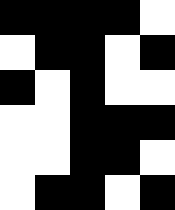[["black", "black", "black", "black", "white"], ["white", "black", "black", "white", "black"], ["black", "white", "black", "white", "white"], ["white", "white", "black", "black", "black"], ["white", "white", "black", "black", "white"], ["white", "black", "black", "white", "black"]]